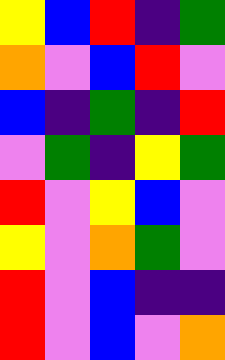[["yellow", "blue", "red", "indigo", "green"], ["orange", "violet", "blue", "red", "violet"], ["blue", "indigo", "green", "indigo", "red"], ["violet", "green", "indigo", "yellow", "green"], ["red", "violet", "yellow", "blue", "violet"], ["yellow", "violet", "orange", "green", "violet"], ["red", "violet", "blue", "indigo", "indigo"], ["red", "violet", "blue", "violet", "orange"]]